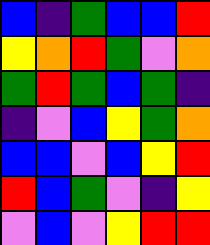[["blue", "indigo", "green", "blue", "blue", "red"], ["yellow", "orange", "red", "green", "violet", "orange"], ["green", "red", "green", "blue", "green", "indigo"], ["indigo", "violet", "blue", "yellow", "green", "orange"], ["blue", "blue", "violet", "blue", "yellow", "red"], ["red", "blue", "green", "violet", "indigo", "yellow"], ["violet", "blue", "violet", "yellow", "red", "red"]]